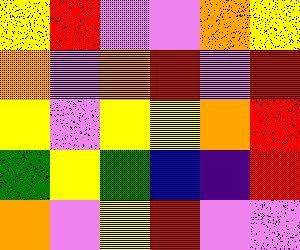[["yellow", "red", "violet", "violet", "orange", "yellow"], ["orange", "violet", "orange", "red", "violet", "red"], ["yellow", "violet", "yellow", "yellow", "orange", "red"], ["green", "yellow", "green", "blue", "indigo", "red"], ["orange", "violet", "yellow", "red", "violet", "violet"]]